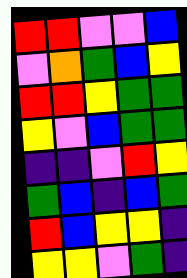[["red", "red", "violet", "violet", "blue"], ["violet", "orange", "green", "blue", "yellow"], ["red", "red", "yellow", "green", "green"], ["yellow", "violet", "blue", "green", "green"], ["indigo", "indigo", "violet", "red", "yellow"], ["green", "blue", "indigo", "blue", "green"], ["red", "blue", "yellow", "yellow", "indigo"], ["yellow", "yellow", "violet", "green", "indigo"]]